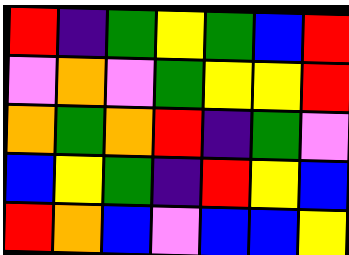[["red", "indigo", "green", "yellow", "green", "blue", "red"], ["violet", "orange", "violet", "green", "yellow", "yellow", "red"], ["orange", "green", "orange", "red", "indigo", "green", "violet"], ["blue", "yellow", "green", "indigo", "red", "yellow", "blue"], ["red", "orange", "blue", "violet", "blue", "blue", "yellow"]]